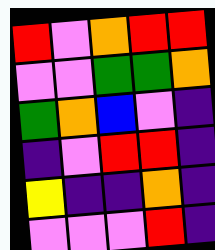[["red", "violet", "orange", "red", "red"], ["violet", "violet", "green", "green", "orange"], ["green", "orange", "blue", "violet", "indigo"], ["indigo", "violet", "red", "red", "indigo"], ["yellow", "indigo", "indigo", "orange", "indigo"], ["violet", "violet", "violet", "red", "indigo"]]